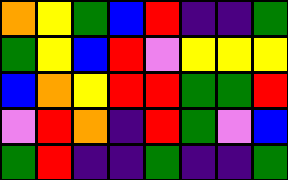[["orange", "yellow", "green", "blue", "red", "indigo", "indigo", "green"], ["green", "yellow", "blue", "red", "violet", "yellow", "yellow", "yellow"], ["blue", "orange", "yellow", "red", "red", "green", "green", "red"], ["violet", "red", "orange", "indigo", "red", "green", "violet", "blue"], ["green", "red", "indigo", "indigo", "green", "indigo", "indigo", "green"]]